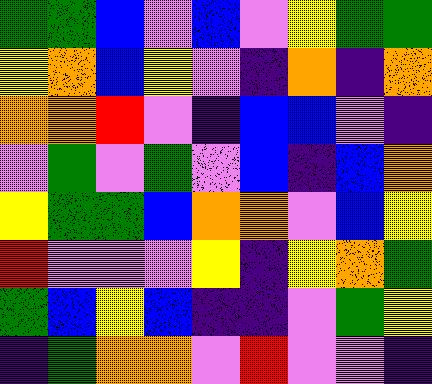[["green", "green", "blue", "violet", "blue", "violet", "yellow", "green", "green"], ["yellow", "orange", "blue", "yellow", "violet", "indigo", "orange", "indigo", "orange"], ["orange", "orange", "red", "violet", "indigo", "blue", "blue", "violet", "indigo"], ["violet", "green", "violet", "green", "violet", "blue", "indigo", "blue", "orange"], ["yellow", "green", "green", "blue", "orange", "orange", "violet", "blue", "yellow"], ["red", "violet", "violet", "violet", "yellow", "indigo", "yellow", "orange", "green"], ["green", "blue", "yellow", "blue", "indigo", "indigo", "violet", "green", "yellow"], ["indigo", "green", "orange", "orange", "violet", "red", "violet", "violet", "indigo"]]